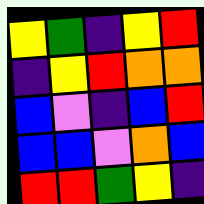[["yellow", "green", "indigo", "yellow", "red"], ["indigo", "yellow", "red", "orange", "orange"], ["blue", "violet", "indigo", "blue", "red"], ["blue", "blue", "violet", "orange", "blue"], ["red", "red", "green", "yellow", "indigo"]]